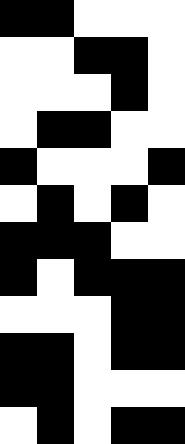[["black", "black", "white", "white", "white"], ["white", "white", "black", "black", "white"], ["white", "white", "white", "black", "white"], ["white", "black", "black", "white", "white"], ["black", "white", "white", "white", "black"], ["white", "black", "white", "black", "white"], ["black", "black", "black", "white", "white"], ["black", "white", "black", "black", "black"], ["white", "white", "white", "black", "black"], ["black", "black", "white", "black", "black"], ["black", "black", "white", "white", "white"], ["white", "black", "white", "black", "black"]]